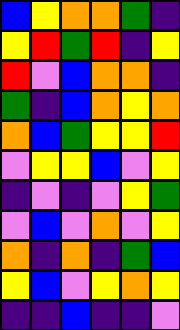[["blue", "yellow", "orange", "orange", "green", "indigo"], ["yellow", "red", "green", "red", "indigo", "yellow"], ["red", "violet", "blue", "orange", "orange", "indigo"], ["green", "indigo", "blue", "orange", "yellow", "orange"], ["orange", "blue", "green", "yellow", "yellow", "red"], ["violet", "yellow", "yellow", "blue", "violet", "yellow"], ["indigo", "violet", "indigo", "violet", "yellow", "green"], ["violet", "blue", "violet", "orange", "violet", "yellow"], ["orange", "indigo", "orange", "indigo", "green", "blue"], ["yellow", "blue", "violet", "yellow", "orange", "yellow"], ["indigo", "indigo", "blue", "indigo", "indigo", "violet"]]